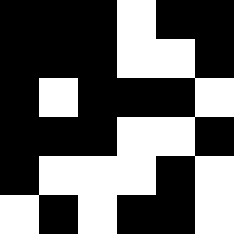[["black", "black", "black", "white", "black", "black"], ["black", "black", "black", "white", "white", "black"], ["black", "white", "black", "black", "black", "white"], ["black", "black", "black", "white", "white", "black"], ["black", "white", "white", "white", "black", "white"], ["white", "black", "white", "black", "black", "white"]]